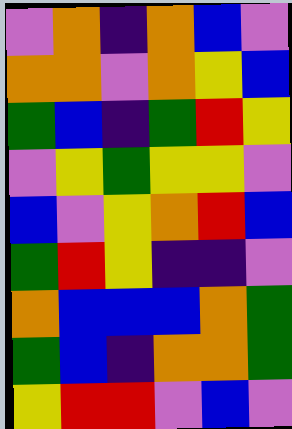[["violet", "orange", "indigo", "orange", "blue", "violet"], ["orange", "orange", "violet", "orange", "yellow", "blue"], ["green", "blue", "indigo", "green", "red", "yellow"], ["violet", "yellow", "green", "yellow", "yellow", "violet"], ["blue", "violet", "yellow", "orange", "red", "blue"], ["green", "red", "yellow", "indigo", "indigo", "violet"], ["orange", "blue", "blue", "blue", "orange", "green"], ["green", "blue", "indigo", "orange", "orange", "green"], ["yellow", "red", "red", "violet", "blue", "violet"]]